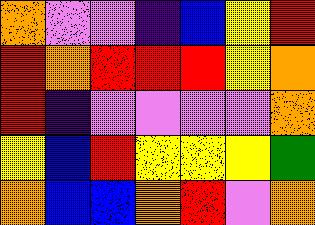[["orange", "violet", "violet", "indigo", "blue", "yellow", "red"], ["red", "orange", "red", "red", "red", "yellow", "orange"], ["red", "indigo", "violet", "violet", "violet", "violet", "orange"], ["yellow", "blue", "red", "yellow", "yellow", "yellow", "green"], ["orange", "blue", "blue", "orange", "red", "violet", "orange"]]